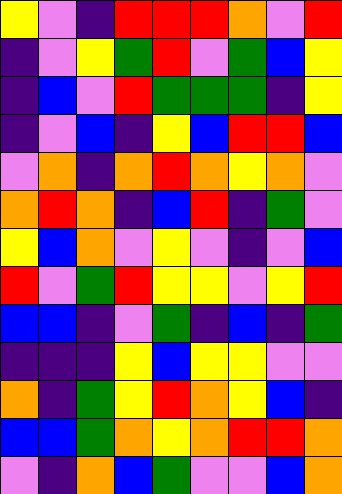[["yellow", "violet", "indigo", "red", "red", "red", "orange", "violet", "red"], ["indigo", "violet", "yellow", "green", "red", "violet", "green", "blue", "yellow"], ["indigo", "blue", "violet", "red", "green", "green", "green", "indigo", "yellow"], ["indigo", "violet", "blue", "indigo", "yellow", "blue", "red", "red", "blue"], ["violet", "orange", "indigo", "orange", "red", "orange", "yellow", "orange", "violet"], ["orange", "red", "orange", "indigo", "blue", "red", "indigo", "green", "violet"], ["yellow", "blue", "orange", "violet", "yellow", "violet", "indigo", "violet", "blue"], ["red", "violet", "green", "red", "yellow", "yellow", "violet", "yellow", "red"], ["blue", "blue", "indigo", "violet", "green", "indigo", "blue", "indigo", "green"], ["indigo", "indigo", "indigo", "yellow", "blue", "yellow", "yellow", "violet", "violet"], ["orange", "indigo", "green", "yellow", "red", "orange", "yellow", "blue", "indigo"], ["blue", "blue", "green", "orange", "yellow", "orange", "red", "red", "orange"], ["violet", "indigo", "orange", "blue", "green", "violet", "violet", "blue", "orange"]]